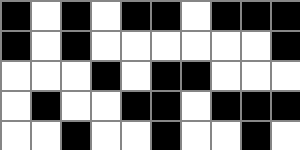[["black", "white", "black", "white", "black", "black", "white", "black", "black", "black"], ["black", "white", "black", "white", "white", "white", "white", "white", "white", "black"], ["white", "white", "white", "black", "white", "black", "black", "white", "white", "white"], ["white", "black", "white", "white", "black", "black", "white", "black", "black", "black"], ["white", "white", "black", "white", "white", "black", "white", "white", "black", "white"]]